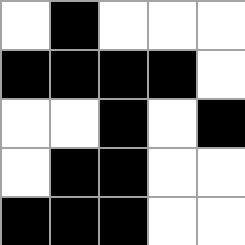[["white", "black", "white", "white", "white"], ["black", "black", "black", "black", "white"], ["white", "white", "black", "white", "black"], ["white", "black", "black", "white", "white"], ["black", "black", "black", "white", "white"]]